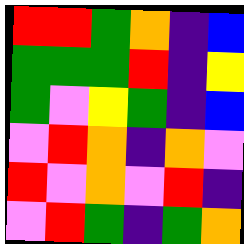[["red", "red", "green", "orange", "indigo", "blue"], ["green", "green", "green", "red", "indigo", "yellow"], ["green", "violet", "yellow", "green", "indigo", "blue"], ["violet", "red", "orange", "indigo", "orange", "violet"], ["red", "violet", "orange", "violet", "red", "indigo"], ["violet", "red", "green", "indigo", "green", "orange"]]